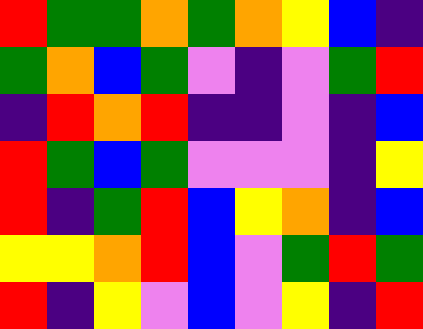[["red", "green", "green", "orange", "green", "orange", "yellow", "blue", "indigo"], ["green", "orange", "blue", "green", "violet", "indigo", "violet", "green", "red"], ["indigo", "red", "orange", "red", "indigo", "indigo", "violet", "indigo", "blue"], ["red", "green", "blue", "green", "violet", "violet", "violet", "indigo", "yellow"], ["red", "indigo", "green", "red", "blue", "yellow", "orange", "indigo", "blue"], ["yellow", "yellow", "orange", "red", "blue", "violet", "green", "red", "green"], ["red", "indigo", "yellow", "violet", "blue", "violet", "yellow", "indigo", "red"]]